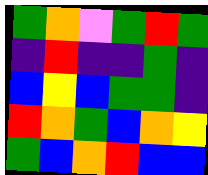[["green", "orange", "violet", "green", "red", "green"], ["indigo", "red", "indigo", "indigo", "green", "indigo"], ["blue", "yellow", "blue", "green", "green", "indigo"], ["red", "orange", "green", "blue", "orange", "yellow"], ["green", "blue", "orange", "red", "blue", "blue"]]